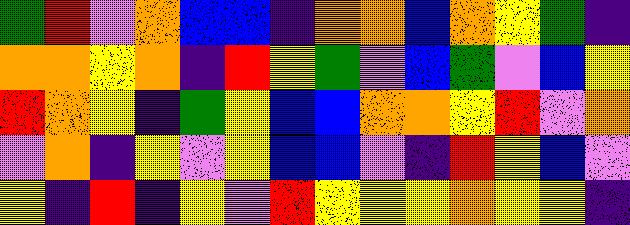[["green", "red", "violet", "orange", "blue", "blue", "indigo", "orange", "orange", "blue", "orange", "yellow", "green", "indigo"], ["orange", "orange", "yellow", "orange", "indigo", "red", "yellow", "green", "violet", "blue", "green", "violet", "blue", "yellow"], ["red", "orange", "yellow", "indigo", "green", "yellow", "blue", "blue", "orange", "orange", "yellow", "red", "violet", "orange"], ["violet", "orange", "indigo", "yellow", "violet", "yellow", "blue", "blue", "violet", "indigo", "red", "yellow", "blue", "violet"], ["yellow", "indigo", "red", "indigo", "yellow", "violet", "red", "yellow", "yellow", "yellow", "orange", "yellow", "yellow", "indigo"]]